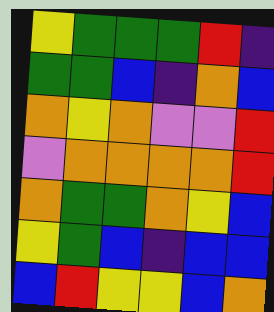[["yellow", "green", "green", "green", "red", "indigo"], ["green", "green", "blue", "indigo", "orange", "blue"], ["orange", "yellow", "orange", "violet", "violet", "red"], ["violet", "orange", "orange", "orange", "orange", "red"], ["orange", "green", "green", "orange", "yellow", "blue"], ["yellow", "green", "blue", "indigo", "blue", "blue"], ["blue", "red", "yellow", "yellow", "blue", "orange"]]